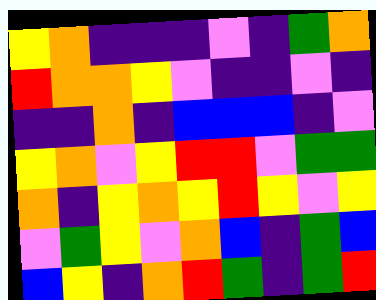[["yellow", "orange", "indigo", "indigo", "indigo", "violet", "indigo", "green", "orange"], ["red", "orange", "orange", "yellow", "violet", "indigo", "indigo", "violet", "indigo"], ["indigo", "indigo", "orange", "indigo", "blue", "blue", "blue", "indigo", "violet"], ["yellow", "orange", "violet", "yellow", "red", "red", "violet", "green", "green"], ["orange", "indigo", "yellow", "orange", "yellow", "red", "yellow", "violet", "yellow"], ["violet", "green", "yellow", "violet", "orange", "blue", "indigo", "green", "blue"], ["blue", "yellow", "indigo", "orange", "red", "green", "indigo", "green", "red"]]